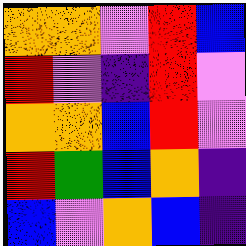[["orange", "orange", "violet", "red", "blue"], ["red", "violet", "indigo", "red", "violet"], ["orange", "orange", "blue", "red", "violet"], ["red", "green", "blue", "orange", "indigo"], ["blue", "violet", "orange", "blue", "indigo"]]